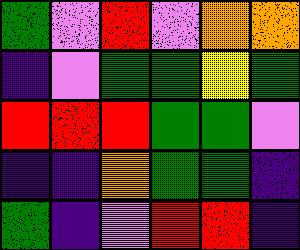[["green", "violet", "red", "violet", "orange", "orange"], ["indigo", "violet", "green", "green", "yellow", "green"], ["red", "red", "red", "green", "green", "violet"], ["indigo", "indigo", "orange", "green", "green", "indigo"], ["green", "indigo", "violet", "red", "red", "indigo"]]